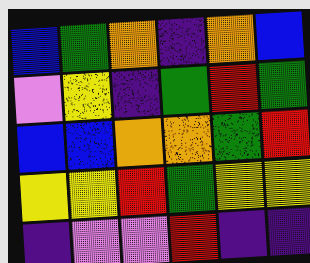[["blue", "green", "orange", "indigo", "orange", "blue"], ["violet", "yellow", "indigo", "green", "red", "green"], ["blue", "blue", "orange", "orange", "green", "red"], ["yellow", "yellow", "red", "green", "yellow", "yellow"], ["indigo", "violet", "violet", "red", "indigo", "indigo"]]